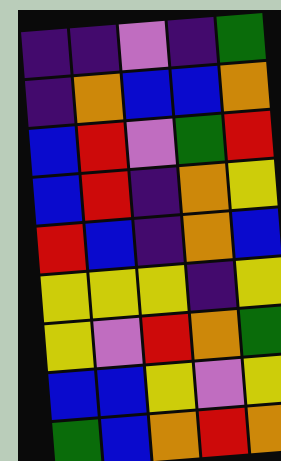[["indigo", "indigo", "violet", "indigo", "green"], ["indigo", "orange", "blue", "blue", "orange"], ["blue", "red", "violet", "green", "red"], ["blue", "red", "indigo", "orange", "yellow"], ["red", "blue", "indigo", "orange", "blue"], ["yellow", "yellow", "yellow", "indigo", "yellow"], ["yellow", "violet", "red", "orange", "green"], ["blue", "blue", "yellow", "violet", "yellow"], ["green", "blue", "orange", "red", "orange"]]